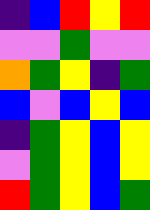[["indigo", "blue", "red", "yellow", "red"], ["violet", "violet", "green", "violet", "violet"], ["orange", "green", "yellow", "indigo", "green"], ["blue", "violet", "blue", "yellow", "blue"], ["indigo", "green", "yellow", "blue", "yellow"], ["violet", "green", "yellow", "blue", "yellow"], ["red", "green", "yellow", "blue", "green"]]